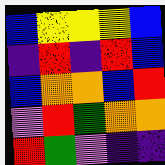[["blue", "yellow", "yellow", "yellow", "blue"], ["indigo", "red", "indigo", "red", "blue"], ["blue", "orange", "orange", "blue", "red"], ["violet", "red", "green", "orange", "orange"], ["red", "green", "violet", "indigo", "indigo"]]